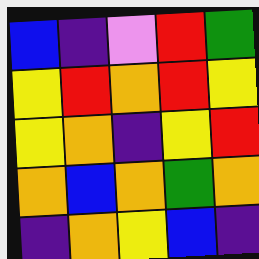[["blue", "indigo", "violet", "red", "green"], ["yellow", "red", "orange", "red", "yellow"], ["yellow", "orange", "indigo", "yellow", "red"], ["orange", "blue", "orange", "green", "orange"], ["indigo", "orange", "yellow", "blue", "indigo"]]